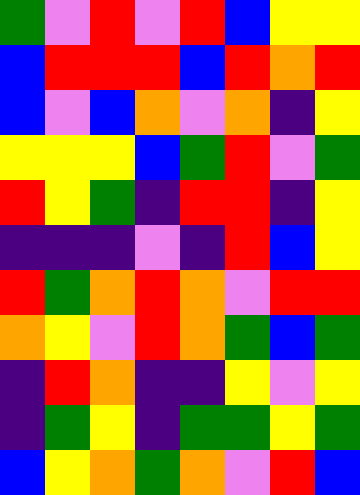[["green", "violet", "red", "violet", "red", "blue", "yellow", "yellow"], ["blue", "red", "red", "red", "blue", "red", "orange", "red"], ["blue", "violet", "blue", "orange", "violet", "orange", "indigo", "yellow"], ["yellow", "yellow", "yellow", "blue", "green", "red", "violet", "green"], ["red", "yellow", "green", "indigo", "red", "red", "indigo", "yellow"], ["indigo", "indigo", "indigo", "violet", "indigo", "red", "blue", "yellow"], ["red", "green", "orange", "red", "orange", "violet", "red", "red"], ["orange", "yellow", "violet", "red", "orange", "green", "blue", "green"], ["indigo", "red", "orange", "indigo", "indigo", "yellow", "violet", "yellow"], ["indigo", "green", "yellow", "indigo", "green", "green", "yellow", "green"], ["blue", "yellow", "orange", "green", "orange", "violet", "red", "blue"]]